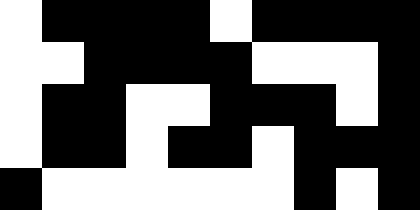[["white", "black", "black", "black", "black", "white", "black", "black", "black", "black"], ["white", "white", "black", "black", "black", "black", "white", "white", "white", "black"], ["white", "black", "black", "white", "white", "black", "black", "black", "white", "black"], ["white", "black", "black", "white", "black", "black", "white", "black", "black", "black"], ["black", "white", "white", "white", "white", "white", "white", "black", "white", "black"]]